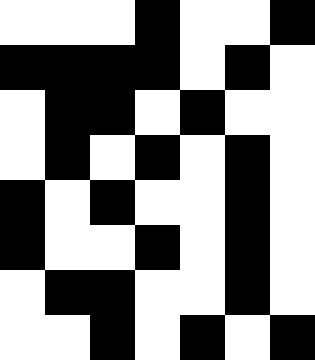[["white", "white", "white", "black", "white", "white", "black"], ["black", "black", "black", "black", "white", "black", "white"], ["white", "black", "black", "white", "black", "white", "white"], ["white", "black", "white", "black", "white", "black", "white"], ["black", "white", "black", "white", "white", "black", "white"], ["black", "white", "white", "black", "white", "black", "white"], ["white", "black", "black", "white", "white", "black", "white"], ["white", "white", "black", "white", "black", "white", "black"]]